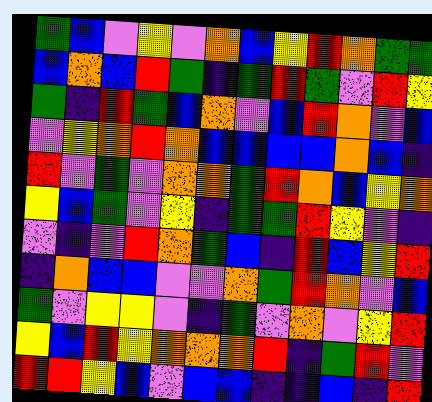[["green", "blue", "violet", "yellow", "violet", "orange", "blue", "yellow", "red", "orange", "green", "green"], ["blue", "orange", "blue", "red", "green", "indigo", "green", "red", "green", "violet", "red", "yellow"], ["green", "indigo", "red", "green", "blue", "orange", "violet", "blue", "red", "orange", "violet", "blue"], ["violet", "yellow", "orange", "red", "orange", "blue", "blue", "blue", "blue", "orange", "blue", "indigo"], ["red", "violet", "green", "violet", "orange", "orange", "green", "red", "orange", "blue", "yellow", "orange"], ["yellow", "blue", "green", "violet", "yellow", "indigo", "green", "green", "red", "yellow", "violet", "indigo"], ["violet", "indigo", "violet", "red", "orange", "green", "blue", "indigo", "red", "blue", "yellow", "red"], ["indigo", "orange", "blue", "blue", "violet", "violet", "orange", "green", "red", "orange", "violet", "blue"], ["green", "violet", "yellow", "yellow", "violet", "indigo", "green", "violet", "orange", "violet", "yellow", "red"], ["yellow", "blue", "red", "yellow", "orange", "orange", "orange", "red", "indigo", "green", "red", "violet"], ["red", "red", "yellow", "blue", "violet", "blue", "blue", "indigo", "indigo", "blue", "indigo", "red"]]